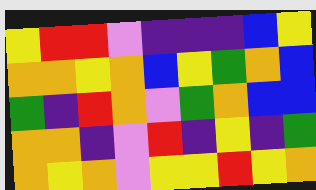[["yellow", "red", "red", "violet", "indigo", "indigo", "indigo", "blue", "yellow"], ["orange", "orange", "yellow", "orange", "blue", "yellow", "green", "orange", "blue"], ["green", "indigo", "red", "orange", "violet", "green", "orange", "blue", "blue"], ["orange", "orange", "indigo", "violet", "red", "indigo", "yellow", "indigo", "green"], ["orange", "yellow", "orange", "violet", "yellow", "yellow", "red", "yellow", "orange"]]